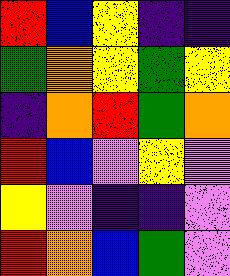[["red", "blue", "yellow", "indigo", "indigo"], ["green", "orange", "yellow", "green", "yellow"], ["indigo", "orange", "red", "green", "orange"], ["red", "blue", "violet", "yellow", "violet"], ["yellow", "violet", "indigo", "indigo", "violet"], ["red", "orange", "blue", "green", "violet"]]